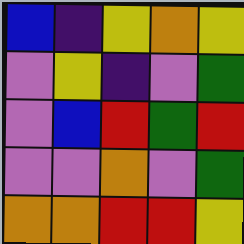[["blue", "indigo", "yellow", "orange", "yellow"], ["violet", "yellow", "indigo", "violet", "green"], ["violet", "blue", "red", "green", "red"], ["violet", "violet", "orange", "violet", "green"], ["orange", "orange", "red", "red", "yellow"]]